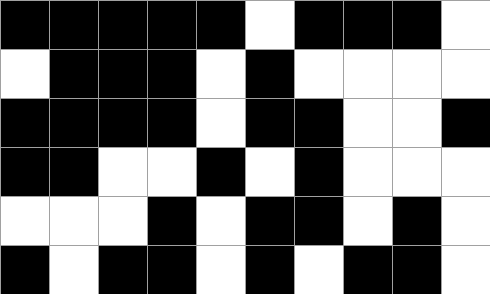[["black", "black", "black", "black", "black", "white", "black", "black", "black", "white"], ["white", "black", "black", "black", "white", "black", "white", "white", "white", "white"], ["black", "black", "black", "black", "white", "black", "black", "white", "white", "black"], ["black", "black", "white", "white", "black", "white", "black", "white", "white", "white"], ["white", "white", "white", "black", "white", "black", "black", "white", "black", "white"], ["black", "white", "black", "black", "white", "black", "white", "black", "black", "white"]]